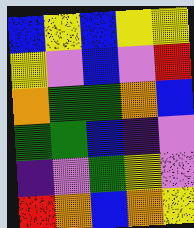[["blue", "yellow", "blue", "yellow", "yellow"], ["yellow", "violet", "blue", "violet", "red"], ["orange", "green", "green", "orange", "blue"], ["green", "green", "blue", "indigo", "violet"], ["indigo", "violet", "green", "yellow", "violet"], ["red", "orange", "blue", "orange", "yellow"]]